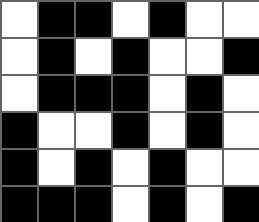[["white", "black", "black", "white", "black", "white", "white"], ["white", "black", "white", "black", "white", "white", "black"], ["white", "black", "black", "black", "white", "black", "white"], ["black", "white", "white", "black", "white", "black", "white"], ["black", "white", "black", "white", "black", "white", "white"], ["black", "black", "black", "white", "black", "white", "black"]]